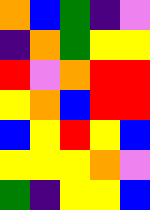[["orange", "blue", "green", "indigo", "violet"], ["indigo", "orange", "green", "yellow", "yellow"], ["red", "violet", "orange", "red", "red"], ["yellow", "orange", "blue", "red", "red"], ["blue", "yellow", "red", "yellow", "blue"], ["yellow", "yellow", "yellow", "orange", "violet"], ["green", "indigo", "yellow", "yellow", "blue"]]